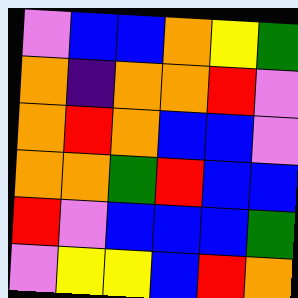[["violet", "blue", "blue", "orange", "yellow", "green"], ["orange", "indigo", "orange", "orange", "red", "violet"], ["orange", "red", "orange", "blue", "blue", "violet"], ["orange", "orange", "green", "red", "blue", "blue"], ["red", "violet", "blue", "blue", "blue", "green"], ["violet", "yellow", "yellow", "blue", "red", "orange"]]